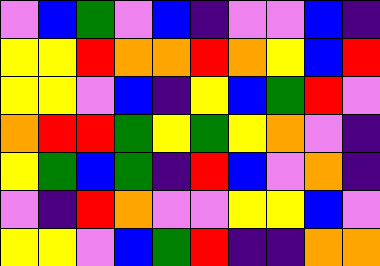[["violet", "blue", "green", "violet", "blue", "indigo", "violet", "violet", "blue", "indigo"], ["yellow", "yellow", "red", "orange", "orange", "red", "orange", "yellow", "blue", "red"], ["yellow", "yellow", "violet", "blue", "indigo", "yellow", "blue", "green", "red", "violet"], ["orange", "red", "red", "green", "yellow", "green", "yellow", "orange", "violet", "indigo"], ["yellow", "green", "blue", "green", "indigo", "red", "blue", "violet", "orange", "indigo"], ["violet", "indigo", "red", "orange", "violet", "violet", "yellow", "yellow", "blue", "violet"], ["yellow", "yellow", "violet", "blue", "green", "red", "indigo", "indigo", "orange", "orange"]]